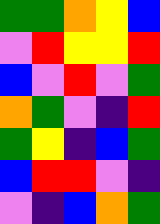[["green", "green", "orange", "yellow", "blue"], ["violet", "red", "yellow", "yellow", "red"], ["blue", "violet", "red", "violet", "green"], ["orange", "green", "violet", "indigo", "red"], ["green", "yellow", "indigo", "blue", "green"], ["blue", "red", "red", "violet", "indigo"], ["violet", "indigo", "blue", "orange", "green"]]